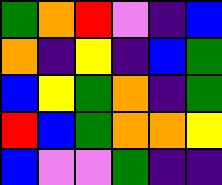[["green", "orange", "red", "violet", "indigo", "blue"], ["orange", "indigo", "yellow", "indigo", "blue", "green"], ["blue", "yellow", "green", "orange", "indigo", "green"], ["red", "blue", "green", "orange", "orange", "yellow"], ["blue", "violet", "violet", "green", "indigo", "indigo"]]